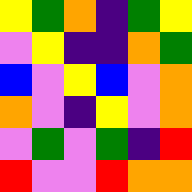[["yellow", "green", "orange", "indigo", "green", "yellow"], ["violet", "yellow", "indigo", "indigo", "orange", "green"], ["blue", "violet", "yellow", "blue", "violet", "orange"], ["orange", "violet", "indigo", "yellow", "violet", "orange"], ["violet", "green", "violet", "green", "indigo", "red"], ["red", "violet", "violet", "red", "orange", "orange"]]